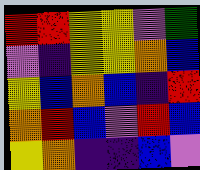[["red", "red", "yellow", "yellow", "violet", "green"], ["violet", "indigo", "yellow", "yellow", "orange", "blue"], ["yellow", "blue", "orange", "blue", "indigo", "red"], ["orange", "red", "blue", "violet", "red", "blue"], ["yellow", "orange", "indigo", "indigo", "blue", "violet"]]